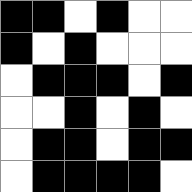[["black", "black", "white", "black", "white", "white"], ["black", "white", "black", "white", "white", "white"], ["white", "black", "black", "black", "white", "black"], ["white", "white", "black", "white", "black", "white"], ["white", "black", "black", "white", "black", "black"], ["white", "black", "black", "black", "black", "white"]]